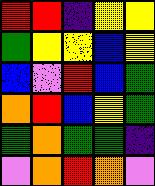[["red", "red", "indigo", "yellow", "yellow"], ["green", "yellow", "yellow", "blue", "yellow"], ["blue", "violet", "red", "blue", "green"], ["orange", "red", "blue", "yellow", "green"], ["green", "orange", "green", "green", "indigo"], ["violet", "orange", "red", "orange", "violet"]]